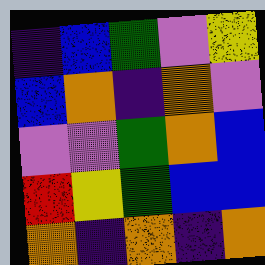[["indigo", "blue", "green", "violet", "yellow"], ["blue", "orange", "indigo", "orange", "violet"], ["violet", "violet", "green", "orange", "blue"], ["red", "yellow", "green", "blue", "blue"], ["orange", "indigo", "orange", "indigo", "orange"]]